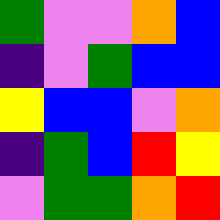[["green", "violet", "violet", "orange", "blue"], ["indigo", "violet", "green", "blue", "blue"], ["yellow", "blue", "blue", "violet", "orange"], ["indigo", "green", "blue", "red", "yellow"], ["violet", "green", "green", "orange", "red"]]